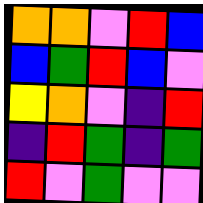[["orange", "orange", "violet", "red", "blue"], ["blue", "green", "red", "blue", "violet"], ["yellow", "orange", "violet", "indigo", "red"], ["indigo", "red", "green", "indigo", "green"], ["red", "violet", "green", "violet", "violet"]]